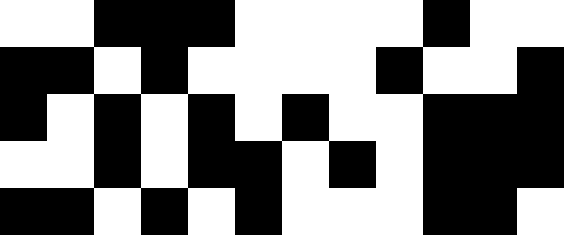[["white", "white", "black", "black", "black", "white", "white", "white", "white", "black", "white", "white"], ["black", "black", "white", "black", "white", "white", "white", "white", "black", "white", "white", "black"], ["black", "white", "black", "white", "black", "white", "black", "white", "white", "black", "black", "black"], ["white", "white", "black", "white", "black", "black", "white", "black", "white", "black", "black", "black"], ["black", "black", "white", "black", "white", "black", "white", "white", "white", "black", "black", "white"]]